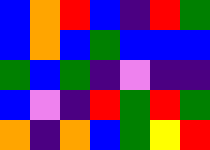[["blue", "orange", "red", "blue", "indigo", "red", "green"], ["blue", "orange", "blue", "green", "blue", "blue", "blue"], ["green", "blue", "green", "indigo", "violet", "indigo", "indigo"], ["blue", "violet", "indigo", "red", "green", "red", "green"], ["orange", "indigo", "orange", "blue", "green", "yellow", "red"]]